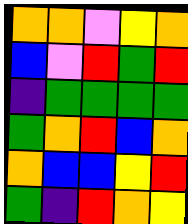[["orange", "orange", "violet", "yellow", "orange"], ["blue", "violet", "red", "green", "red"], ["indigo", "green", "green", "green", "green"], ["green", "orange", "red", "blue", "orange"], ["orange", "blue", "blue", "yellow", "red"], ["green", "indigo", "red", "orange", "yellow"]]